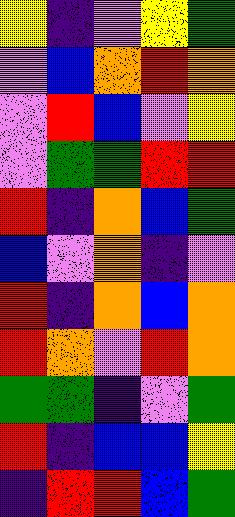[["yellow", "indigo", "violet", "yellow", "green"], ["violet", "blue", "orange", "red", "orange"], ["violet", "red", "blue", "violet", "yellow"], ["violet", "green", "green", "red", "red"], ["red", "indigo", "orange", "blue", "green"], ["blue", "violet", "orange", "indigo", "violet"], ["red", "indigo", "orange", "blue", "orange"], ["red", "orange", "violet", "red", "orange"], ["green", "green", "indigo", "violet", "green"], ["red", "indigo", "blue", "blue", "yellow"], ["indigo", "red", "red", "blue", "green"]]